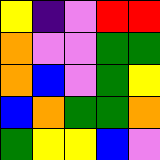[["yellow", "indigo", "violet", "red", "red"], ["orange", "violet", "violet", "green", "green"], ["orange", "blue", "violet", "green", "yellow"], ["blue", "orange", "green", "green", "orange"], ["green", "yellow", "yellow", "blue", "violet"]]